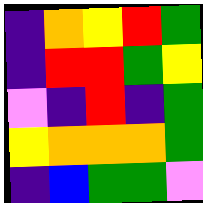[["indigo", "orange", "yellow", "red", "green"], ["indigo", "red", "red", "green", "yellow"], ["violet", "indigo", "red", "indigo", "green"], ["yellow", "orange", "orange", "orange", "green"], ["indigo", "blue", "green", "green", "violet"]]